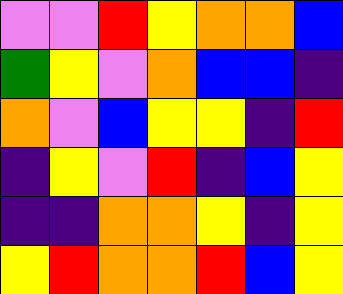[["violet", "violet", "red", "yellow", "orange", "orange", "blue"], ["green", "yellow", "violet", "orange", "blue", "blue", "indigo"], ["orange", "violet", "blue", "yellow", "yellow", "indigo", "red"], ["indigo", "yellow", "violet", "red", "indigo", "blue", "yellow"], ["indigo", "indigo", "orange", "orange", "yellow", "indigo", "yellow"], ["yellow", "red", "orange", "orange", "red", "blue", "yellow"]]